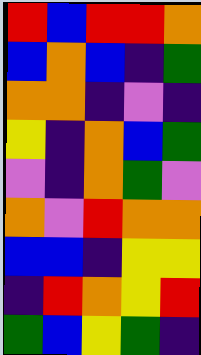[["red", "blue", "red", "red", "orange"], ["blue", "orange", "blue", "indigo", "green"], ["orange", "orange", "indigo", "violet", "indigo"], ["yellow", "indigo", "orange", "blue", "green"], ["violet", "indigo", "orange", "green", "violet"], ["orange", "violet", "red", "orange", "orange"], ["blue", "blue", "indigo", "yellow", "yellow"], ["indigo", "red", "orange", "yellow", "red"], ["green", "blue", "yellow", "green", "indigo"]]